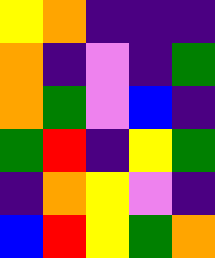[["yellow", "orange", "indigo", "indigo", "indigo"], ["orange", "indigo", "violet", "indigo", "green"], ["orange", "green", "violet", "blue", "indigo"], ["green", "red", "indigo", "yellow", "green"], ["indigo", "orange", "yellow", "violet", "indigo"], ["blue", "red", "yellow", "green", "orange"]]